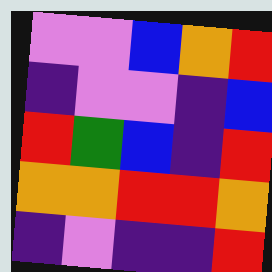[["violet", "violet", "blue", "orange", "red"], ["indigo", "violet", "violet", "indigo", "blue"], ["red", "green", "blue", "indigo", "red"], ["orange", "orange", "red", "red", "orange"], ["indigo", "violet", "indigo", "indigo", "red"]]